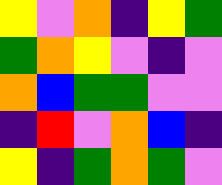[["yellow", "violet", "orange", "indigo", "yellow", "green"], ["green", "orange", "yellow", "violet", "indigo", "violet"], ["orange", "blue", "green", "green", "violet", "violet"], ["indigo", "red", "violet", "orange", "blue", "indigo"], ["yellow", "indigo", "green", "orange", "green", "violet"]]